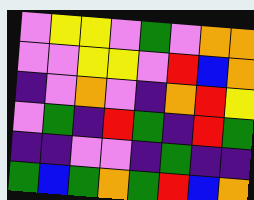[["violet", "yellow", "yellow", "violet", "green", "violet", "orange", "orange"], ["violet", "violet", "yellow", "yellow", "violet", "red", "blue", "orange"], ["indigo", "violet", "orange", "violet", "indigo", "orange", "red", "yellow"], ["violet", "green", "indigo", "red", "green", "indigo", "red", "green"], ["indigo", "indigo", "violet", "violet", "indigo", "green", "indigo", "indigo"], ["green", "blue", "green", "orange", "green", "red", "blue", "orange"]]